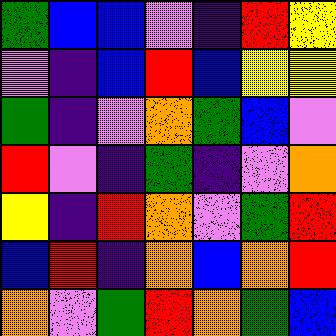[["green", "blue", "blue", "violet", "indigo", "red", "yellow"], ["violet", "indigo", "blue", "red", "blue", "yellow", "yellow"], ["green", "indigo", "violet", "orange", "green", "blue", "violet"], ["red", "violet", "indigo", "green", "indigo", "violet", "orange"], ["yellow", "indigo", "red", "orange", "violet", "green", "red"], ["blue", "red", "indigo", "orange", "blue", "orange", "red"], ["orange", "violet", "green", "red", "orange", "green", "blue"]]